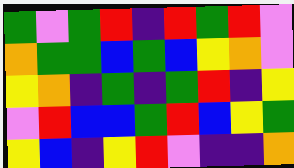[["green", "violet", "green", "red", "indigo", "red", "green", "red", "violet"], ["orange", "green", "green", "blue", "green", "blue", "yellow", "orange", "violet"], ["yellow", "orange", "indigo", "green", "indigo", "green", "red", "indigo", "yellow"], ["violet", "red", "blue", "blue", "green", "red", "blue", "yellow", "green"], ["yellow", "blue", "indigo", "yellow", "red", "violet", "indigo", "indigo", "orange"]]